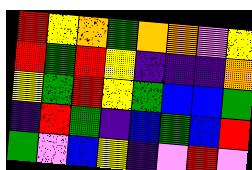[["red", "yellow", "orange", "green", "orange", "orange", "violet", "yellow"], ["red", "green", "red", "yellow", "indigo", "indigo", "indigo", "orange"], ["yellow", "green", "red", "yellow", "green", "blue", "blue", "green"], ["indigo", "red", "green", "indigo", "blue", "green", "blue", "red"], ["green", "violet", "blue", "yellow", "indigo", "violet", "red", "violet"]]